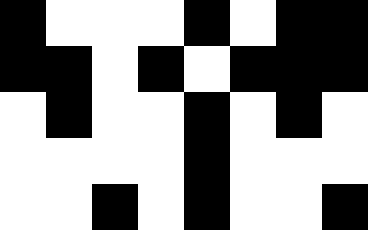[["black", "white", "white", "white", "black", "white", "black", "black"], ["black", "black", "white", "black", "white", "black", "black", "black"], ["white", "black", "white", "white", "black", "white", "black", "white"], ["white", "white", "white", "white", "black", "white", "white", "white"], ["white", "white", "black", "white", "black", "white", "white", "black"]]